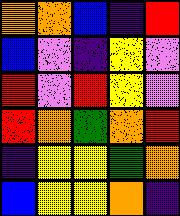[["orange", "orange", "blue", "indigo", "red"], ["blue", "violet", "indigo", "yellow", "violet"], ["red", "violet", "red", "yellow", "violet"], ["red", "orange", "green", "orange", "red"], ["indigo", "yellow", "yellow", "green", "orange"], ["blue", "yellow", "yellow", "orange", "indigo"]]